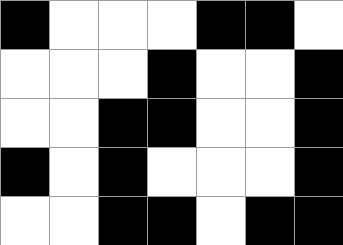[["black", "white", "white", "white", "black", "black", "white"], ["white", "white", "white", "black", "white", "white", "black"], ["white", "white", "black", "black", "white", "white", "black"], ["black", "white", "black", "white", "white", "white", "black"], ["white", "white", "black", "black", "white", "black", "black"]]